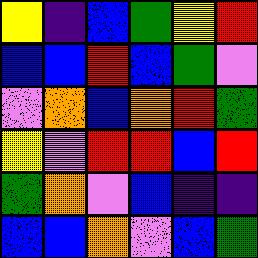[["yellow", "indigo", "blue", "green", "yellow", "red"], ["blue", "blue", "red", "blue", "green", "violet"], ["violet", "orange", "blue", "orange", "red", "green"], ["yellow", "violet", "red", "red", "blue", "red"], ["green", "orange", "violet", "blue", "indigo", "indigo"], ["blue", "blue", "orange", "violet", "blue", "green"]]